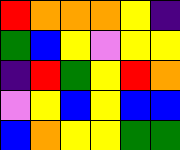[["red", "orange", "orange", "orange", "yellow", "indigo"], ["green", "blue", "yellow", "violet", "yellow", "yellow"], ["indigo", "red", "green", "yellow", "red", "orange"], ["violet", "yellow", "blue", "yellow", "blue", "blue"], ["blue", "orange", "yellow", "yellow", "green", "green"]]